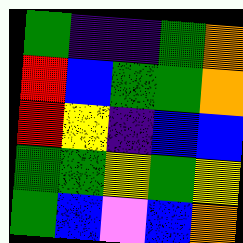[["green", "indigo", "indigo", "green", "orange"], ["red", "blue", "green", "green", "orange"], ["red", "yellow", "indigo", "blue", "blue"], ["green", "green", "yellow", "green", "yellow"], ["green", "blue", "violet", "blue", "orange"]]